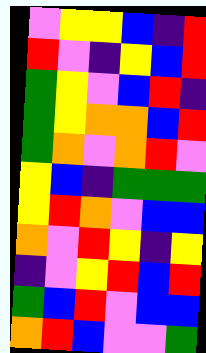[["violet", "yellow", "yellow", "blue", "indigo", "red"], ["red", "violet", "indigo", "yellow", "blue", "red"], ["green", "yellow", "violet", "blue", "red", "indigo"], ["green", "yellow", "orange", "orange", "blue", "red"], ["green", "orange", "violet", "orange", "red", "violet"], ["yellow", "blue", "indigo", "green", "green", "green"], ["yellow", "red", "orange", "violet", "blue", "blue"], ["orange", "violet", "red", "yellow", "indigo", "yellow"], ["indigo", "violet", "yellow", "red", "blue", "red"], ["green", "blue", "red", "violet", "blue", "blue"], ["orange", "red", "blue", "violet", "violet", "green"]]